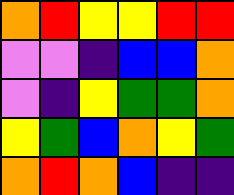[["orange", "red", "yellow", "yellow", "red", "red"], ["violet", "violet", "indigo", "blue", "blue", "orange"], ["violet", "indigo", "yellow", "green", "green", "orange"], ["yellow", "green", "blue", "orange", "yellow", "green"], ["orange", "red", "orange", "blue", "indigo", "indigo"]]